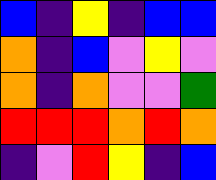[["blue", "indigo", "yellow", "indigo", "blue", "blue"], ["orange", "indigo", "blue", "violet", "yellow", "violet"], ["orange", "indigo", "orange", "violet", "violet", "green"], ["red", "red", "red", "orange", "red", "orange"], ["indigo", "violet", "red", "yellow", "indigo", "blue"]]